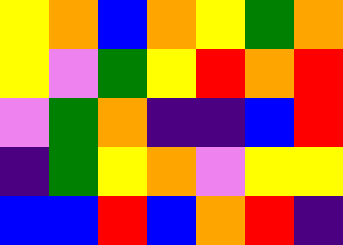[["yellow", "orange", "blue", "orange", "yellow", "green", "orange"], ["yellow", "violet", "green", "yellow", "red", "orange", "red"], ["violet", "green", "orange", "indigo", "indigo", "blue", "red"], ["indigo", "green", "yellow", "orange", "violet", "yellow", "yellow"], ["blue", "blue", "red", "blue", "orange", "red", "indigo"]]